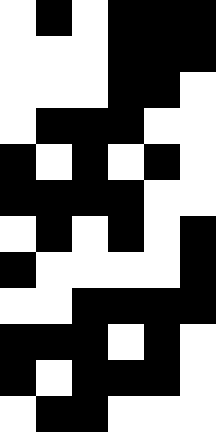[["white", "black", "white", "black", "black", "black"], ["white", "white", "white", "black", "black", "black"], ["white", "white", "white", "black", "black", "white"], ["white", "black", "black", "black", "white", "white"], ["black", "white", "black", "white", "black", "white"], ["black", "black", "black", "black", "white", "white"], ["white", "black", "white", "black", "white", "black"], ["black", "white", "white", "white", "white", "black"], ["white", "white", "black", "black", "black", "black"], ["black", "black", "black", "white", "black", "white"], ["black", "white", "black", "black", "black", "white"], ["white", "black", "black", "white", "white", "white"]]